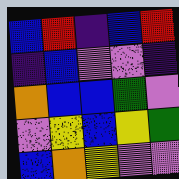[["blue", "red", "indigo", "blue", "red"], ["indigo", "blue", "violet", "violet", "indigo"], ["orange", "blue", "blue", "green", "violet"], ["violet", "yellow", "blue", "yellow", "green"], ["blue", "orange", "yellow", "violet", "violet"]]